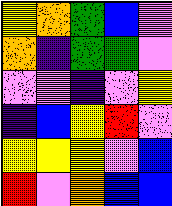[["yellow", "orange", "green", "blue", "violet"], ["orange", "indigo", "green", "green", "violet"], ["violet", "violet", "indigo", "violet", "yellow"], ["indigo", "blue", "yellow", "red", "violet"], ["yellow", "yellow", "yellow", "violet", "blue"], ["red", "violet", "orange", "blue", "blue"]]